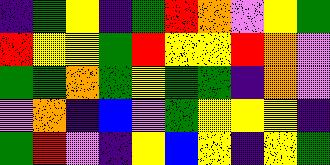[["indigo", "green", "yellow", "indigo", "green", "red", "orange", "violet", "yellow", "green"], ["red", "yellow", "yellow", "green", "red", "yellow", "yellow", "red", "orange", "violet"], ["green", "green", "orange", "green", "yellow", "green", "green", "indigo", "orange", "violet"], ["violet", "orange", "indigo", "blue", "violet", "green", "yellow", "yellow", "yellow", "indigo"], ["green", "red", "violet", "indigo", "yellow", "blue", "yellow", "indigo", "yellow", "green"]]